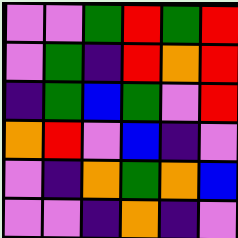[["violet", "violet", "green", "red", "green", "red"], ["violet", "green", "indigo", "red", "orange", "red"], ["indigo", "green", "blue", "green", "violet", "red"], ["orange", "red", "violet", "blue", "indigo", "violet"], ["violet", "indigo", "orange", "green", "orange", "blue"], ["violet", "violet", "indigo", "orange", "indigo", "violet"]]